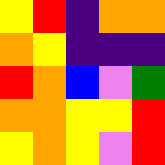[["yellow", "red", "indigo", "orange", "orange"], ["orange", "yellow", "indigo", "indigo", "indigo"], ["red", "orange", "blue", "violet", "green"], ["orange", "orange", "yellow", "yellow", "red"], ["yellow", "orange", "yellow", "violet", "red"]]